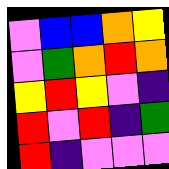[["violet", "blue", "blue", "orange", "yellow"], ["violet", "green", "orange", "red", "orange"], ["yellow", "red", "yellow", "violet", "indigo"], ["red", "violet", "red", "indigo", "green"], ["red", "indigo", "violet", "violet", "violet"]]